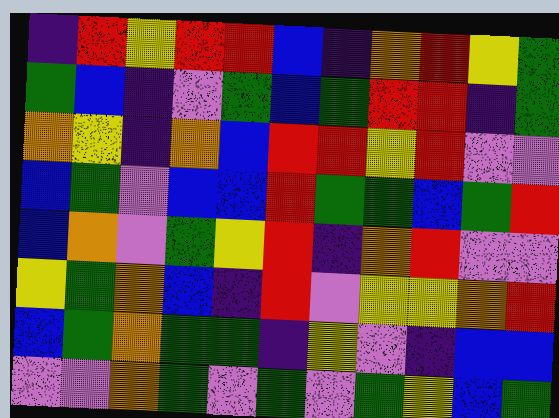[["indigo", "red", "yellow", "red", "red", "blue", "indigo", "orange", "red", "yellow", "green"], ["green", "blue", "indigo", "violet", "green", "blue", "green", "red", "red", "indigo", "green"], ["orange", "yellow", "indigo", "orange", "blue", "red", "red", "yellow", "red", "violet", "violet"], ["blue", "green", "violet", "blue", "blue", "red", "green", "green", "blue", "green", "red"], ["blue", "orange", "violet", "green", "yellow", "red", "indigo", "orange", "red", "violet", "violet"], ["yellow", "green", "orange", "blue", "indigo", "red", "violet", "yellow", "yellow", "orange", "red"], ["blue", "green", "orange", "green", "green", "indigo", "yellow", "violet", "indigo", "blue", "blue"], ["violet", "violet", "orange", "green", "violet", "green", "violet", "green", "yellow", "blue", "green"]]